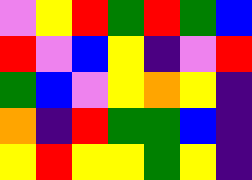[["violet", "yellow", "red", "green", "red", "green", "blue"], ["red", "violet", "blue", "yellow", "indigo", "violet", "red"], ["green", "blue", "violet", "yellow", "orange", "yellow", "indigo"], ["orange", "indigo", "red", "green", "green", "blue", "indigo"], ["yellow", "red", "yellow", "yellow", "green", "yellow", "indigo"]]